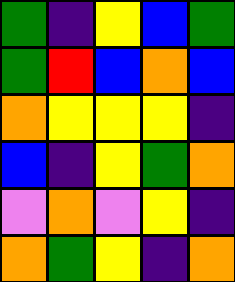[["green", "indigo", "yellow", "blue", "green"], ["green", "red", "blue", "orange", "blue"], ["orange", "yellow", "yellow", "yellow", "indigo"], ["blue", "indigo", "yellow", "green", "orange"], ["violet", "orange", "violet", "yellow", "indigo"], ["orange", "green", "yellow", "indigo", "orange"]]